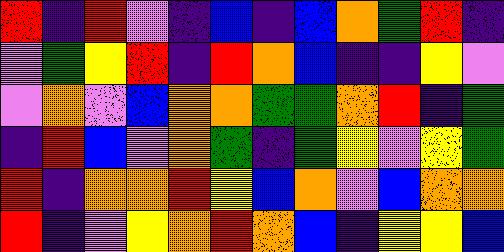[["red", "indigo", "red", "violet", "indigo", "blue", "indigo", "blue", "orange", "green", "red", "indigo"], ["violet", "green", "yellow", "red", "indigo", "red", "orange", "blue", "indigo", "indigo", "yellow", "violet"], ["violet", "orange", "violet", "blue", "orange", "orange", "green", "green", "orange", "red", "indigo", "green"], ["indigo", "red", "blue", "violet", "orange", "green", "indigo", "green", "yellow", "violet", "yellow", "green"], ["red", "indigo", "orange", "orange", "red", "yellow", "blue", "orange", "violet", "blue", "orange", "orange"], ["red", "indigo", "violet", "yellow", "orange", "red", "orange", "blue", "indigo", "yellow", "yellow", "blue"]]